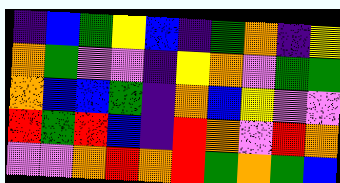[["indigo", "blue", "green", "yellow", "blue", "indigo", "green", "orange", "indigo", "yellow"], ["orange", "green", "violet", "violet", "indigo", "yellow", "orange", "violet", "green", "green"], ["orange", "blue", "blue", "green", "indigo", "orange", "blue", "yellow", "violet", "violet"], ["red", "green", "red", "blue", "indigo", "red", "orange", "violet", "red", "orange"], ["violet", "violet", "orange", "red", "orange", "red", "green", "orange", "green", "blue"]]